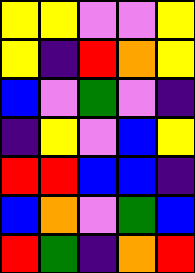[["yellow", "yellow", "violet", "violet", "yellow"], ["yellow", "indigo", "red", "orange", "yellow"], ["blue", "violet", "green", "violet", "indigo"], ["indigo", "yellow", "violet", "blue", "yellow"], ["red", "red", "blue", "blue", "indigo"], ["blue", "orange", "violet", "green", "blue"], ["red", "green", "indigo", "orange", "red"]]